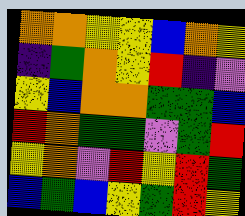[["orange", "orange", "yellow", "yellow", "blue", "orange", "yellow"], ["indigo", "green", "orange", "yellow", "red", "indigo", "violet"], ["yellow", "blue", "orange", "orange", "green", "green", "blue"], ["red", "orange", "green", "green", "violet", "green", "red"], ["yellow", "orange", "violet", "red", "yellow", "red", "green"], ["blue", "green", "blue", "yellow", "green", "red", "yellow"]]